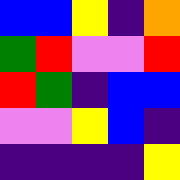[["blue", "blue", "yellow", "indigo", "orange"], ["green", "red", "violet", "violet", "red"], ["red", "green", "indigo", "blue", "blue"], ["violet", "violet", "yellow", "blue", "indigo"], ["indigo", "indigo", "indigo", "indigo", "yellow"]]